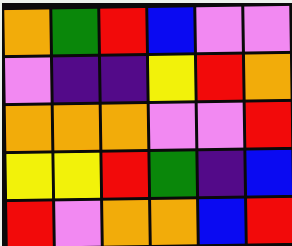[["orange", "green", "red", "blue", "violet", "violet"], ["violet", "indigo", "indigo", "yellow", "red", "orange"], ["orange", "orange", "orange", "violet", "violet", "red"], ["yellow", "yellow", "red", "green", "indigo", "blue"], ["red", "violet", "orange", "orange", "blue", "red"]]